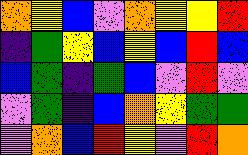[["orange", "yellow", "blue", "violet", "orange", "yellow", "yellow", "red"], ["indigo", "green", "yellow", "blue", "yellow", "blue", "red", "blue"], ["blue", "green", "indigo", "green", "blue", "violet", "red", "violet"], ["violet", "green", "indigo", "blue", "orange", "yellow", "green", "green"], ["violet", "orange", "blue", "red", "yellow", "violet", "red", "orange"]]